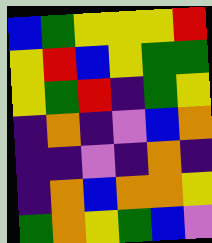[["blue", "green", "yellow", "yellow", "yellow", "red"], ["yellow", "red", "blue", "yellow", "green", "green"], ["yellow", "green", "red", "indigo", "green", "yellow"], ["indigo", "orange", "indigo", "violet", "blue", "orange"], ["indigo", "indigo", "violet", "indigo", "orange", "indigo"], ["indigo", "orange", "blue", "orange", "orange", "yellow"], ["green", "orange", "yellow", "green", "blue", "violet"]]